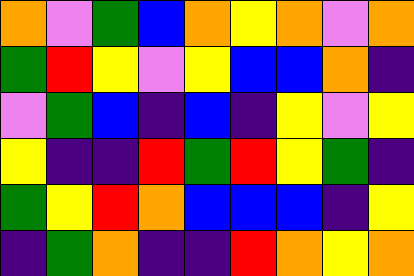[["orange", "violet", "green", "blue", "orange", "yellow", "orange", "violet", "orange"], ["green", "red", "yellow", "violet", "yellow", "blue", "blue", "orange", "indigo"], ["violet", "green", "blue", "indigo", "blue", "indigo", "yellow", "violet", "yellow"], ["yellow", "indigo", "indigo", "red", "green", "red", "yellow", "green", "indigo"], ["green", "yellow", "red", "orange", "blue", "blue", "blue", "indigo", "yellow"], ["indigo", "green", "orange", "indigo", "indigo", "red", "orange", "yellow", "orange"]]